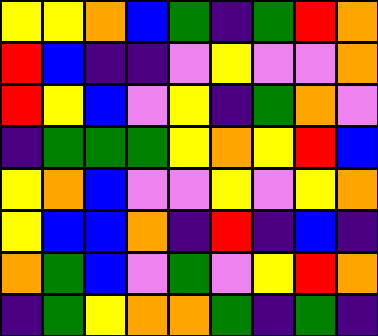[["yellow", "yellow", "orange", "blue", "green", "indigo", "green", "red", "orange"], ["red", "blue", "indigo", "indigo", "violet", "yellow", "violet", "violet", "orange"], ["red", "yellow", "blue", "violet", "yellow", "indigo", "green", "orange", "violet"], ["indigo", "green", "green", "green", "yellow", "orange", "yellow", "red", "blue"], ["yellow", "orange", "blue", "violet", "violet", "yellow", "violet", "yellow", "orange"], ["yellow", "blue", "blue", "orange", "indigo", "red", "indigo", "blue", "indigo"], ["orange", "green", "blue", "violet", "green", "violet", "yellow", "red", "orange"], ["indigo", "green", "yellow", "orange", "orange", "green", "indigo", "green", "indigo"]]